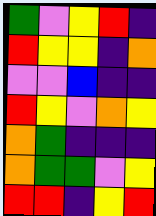[["green", "violet", "yellow", "red", "indigo"], ["red", "yellow", "yellow", "indigo", "orange"], ["violet", "violet", "blue", "indigo", "indigo"], ["red", "yellow", "violet", "orange", "yellow"], ["orange", "green", "indigo", "indigo", "indigo"], ["orange", "green", "green", "violet", "yellow"], ["red", "red", "indigo", "yellow", "red"]]